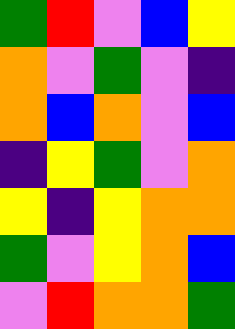[["green", "red", "violet", "blue", "yellow"], ["orange", "violet", "green", "violet", "indigo"], ["orange", "blue", "orange", "violet", "blue"], ["indigo", "yellow", "green", "violet", "orange"], ["yellow", "indigo", "yellow", "orange", "orange"], ["green", "violet", "yellow", "orange", "blue"], ["violet", "red", "orange", "orange", "green"]]